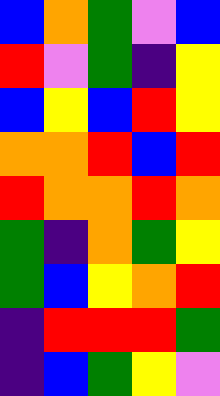[["blue", "orange", "green", "violet", "blue"], ["red", "violet", "green", "indigo", "yellow"], ["blue", "yellow", "blue", "red", "yellow"], ["orange", "orange", "red", "blue", "red"], ["red", "orange", "orange", "red", "orange"], ["green", "indigo", "orange", "green", "yellow"], ["green", "blue", "yellow", "orange", "red"], ["indigo", "red", "red", "red", "green"], ["indigo", "blue", "green", "yellow", "violet"]]